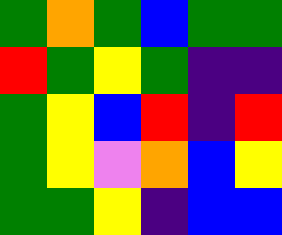[["green", "orange", "green", "blue", "green", "green"], ["red", "green", "yellow", "green", "indigo", "indigo"], ["green", "yellow", "blue", "red", "indigo", "red"], ["green", "yellow", "violet", "orange", "blue", "yellow"], ["green", "green", "yellow", "indigo", "blue", "blue"]]